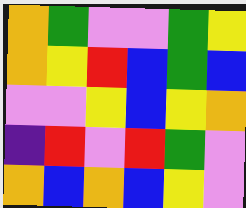[["orange", "green", "violet", "violet", "green", "yellow"], ["orange", "yellow", "red", "blue", "green", "blue"], ["violet", "violet", "yellow", "blue", "yellow", "orange"], ["indigo", "red", "violet", "red", "green", "violet"], ["orange", "blue", "orange", "blue", "yellow", "violet"]]